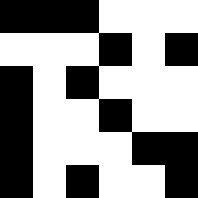[["black", "black", "black", "white", "white", "white"], ["white", "white", "white", "black", "white", "black"], ["black", "white", "black", "white", "white", "white"], ["black", "white", "white", "black", "white", "white"], ["black", "white", "white", "white", "black", "black"], ["black", "white", "black", "white", "white", "black"]]